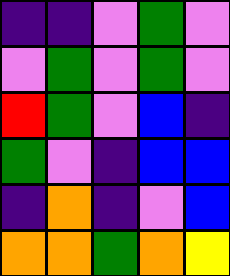[["indigo", "indigo", "violet", "green", "violet"], ["violet", "green", "violet", "green", "violet"], ["red", "green", "violet", "blue", "indigo"], ["green", "violet", "indigo", "blue", "blue"], ["indigo", "orange", "indigo", "violet", "blue"], ["orange", "orange", "green", "orange", "yellow"]]